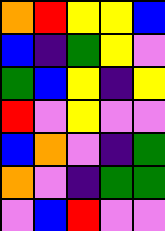[["orange", "red", "yellow", "yellow", "blue"], ["blue", "indigo", "green", "yellow", "violet"], ["green", "blue", "yellow", "indigo", "yellow"], ["red", "violet", "yellow", "violet", "violet"], ["blue", "orange", "violet", "indigo", "green"], ["orange", "violet", "indigo", "green", "green"], ["violet", "blue", "red", "violet", "violet"]]